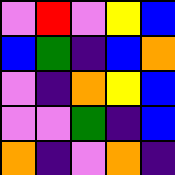[["violet", "red", "violet", "yellow", "blue"], ["blue", "green", "indigo", "blue", "orange"], ["violet", "indigo", "orange", "yellow", "blue"], ["violet", "violet", "green", "indigo", "blue"], ["orange", "indigo", "violet", "orange", "indigo"]]